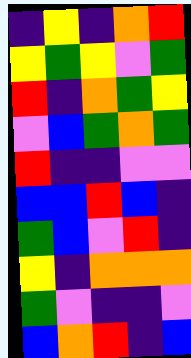[["indigo", "yellow", "indigo", "orange", "red"], ["yellow", "green", "yellow", "violet", "green"], ["red", "indigo", "orange", "green", "yellow"], ["violet", "blue", "green", "orange", "green"], ["red", "indigo", "indigo", "violet", "violet"], ["blue", "blue", "red", "blue", "indigo"], ["green", "blue", "violet", "red", "indigo"], ["yellow", "indigo", "orange", "orange", "orange"], ["green", "violet", "indigo", "indigo", "violet"], ["blue", "orange", "red", "indigo", "blue"]]